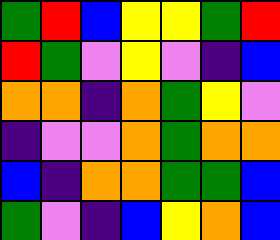[["green", "red", "blue", "yellow", "yellow", "green", "red"], ["red", "green", "violet", "yellow", "violet", "indigo", "blue"], ["orange", "orange", "indigo", "orange", "green", "yellow", "violet"], ["indigo", "violet", "violet", "orange", "green", "orange", "orange"], ["blue", "indigo", "orange", "orange", "green", "green", "blue"], ["green", "violet", "indigo", "blue", "yellow", "orange", "blue"]]